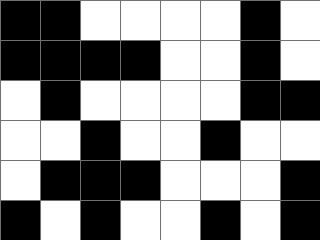[["black", "black", "white", "white", "white", "white", "black", "white"], ["black", "black", "black", "black", "white", "white", "black", "white"], ["white", "black", "white", "white", "white", "white", "black", "black"], ["white", "white", "black", "white", "white", "black", "white", "white"], ["white", "black", "black", "black", "white", "white", "white", "black"], ["black", "white", "black", "white", "white", "black", "white", "black"]]